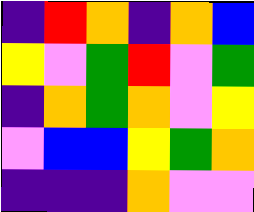[["indigo", "red", "orange", "indigo", "orange", "blue"], ["yellow", "violet", "green", "red", "violet", "green"], ["indigo", "orange", "green", "orange", "violet", "yellow"], ["violet", "blue", "blue", "yellow", "green", "orange"], ["indigo", "indigo", "indigo", "orange", "violet", "violet"]]